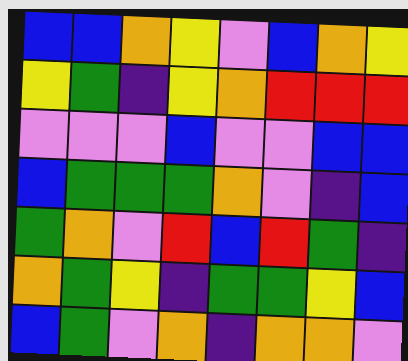[["blue", "blue", "orange", "yellow", "violet", "blue", "orange", "yellow"], ["yellow", "green", "indigo", "yellow", "orange", "red", "red", "red"], ["violet", "violet", "violet", "blue", "violet", "violet", "blue", "blue"], ["blue", "green", "green", "green", "orange", "violet", "indigo", "blue"], ["green", "orange", "violet", "red", "blue", "red", "green", "indigo"], ["orange", "green", "yellow", "indigo", "green", "green", "yellow", "blue"], ["blue", "green", "violet", "orange", "indigo", "orange", "orange", "violet"]]